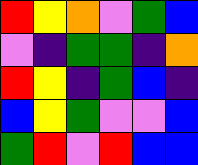[["red", "yellow", "orange", "violet", "green", "blue"], ["violet", "indigo", "green", "green", "indigo", "orange"], ["red", "yellow", "indigo", "green", "blue", "indigo"], ["blue", "yellow", "green", "violet", "violet", "blue"], ["green", "red", "violet", "red", "blue", "blue"]]